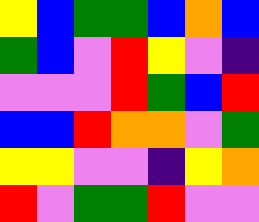[["yellow", "blue", "green", "green", "blue", "orange", "blue"], ["green", "blue", "violet", "red", "yellow", "violet", "indigo"], ["violet", "violet", "violet", "red", "green", "blue", "red"], ["blue", "blue", "red", "orange", "orange", "violet", "green"], ["yellow", "yellow", "violet", "violet", "indigo", "yellow", "orange"], ["red", "violet", "green", "green", "red", "violet", "violet"]]